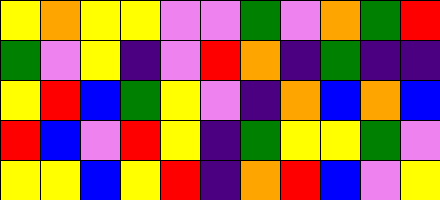[["yellow", "orange", "yellow", "yellow", "violet", "violet", "green", "violet", "orange", "green", "red"], ["green", "violet", "yellow", "indigo", "violet", "red", "orange", "indigo", "green", "indigo", "indigo"], ["yellow", "red", "blue", "green", "yellow", "violet", "indigo", "orange", "blue", "orange", "blue"], ["red", "blue", "violet", "red", "yellow", "indigo", "green", "yellow", "yellow", "green", "violet"], ["yellow", "yellow", "blue", "yellow", "red", "indigo", "orange", "red", "blue", "violet", "yellow"]]